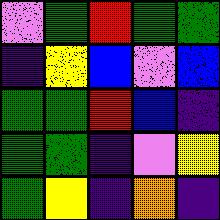[["violet", "green", "red", "green", "green"], ["indigo", "yellow", "blue", "violet", "blue"], ["green", "green", "red", "blue", "indigo"], ["green", "green", "indigo", "violet", "yellow"], ["green", "yellow", "indigo", "orange", "indigo"]]